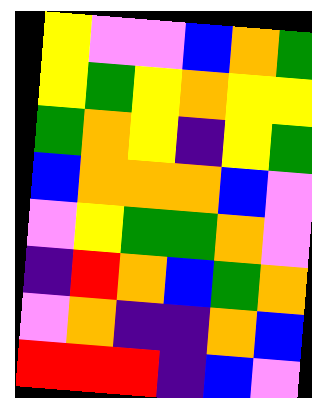[["yellow", "violet", "violet", "blue", "orange", "green"], ["yellow", "green", "yellow", "orange", "yellow", "yellow"], ["green", "orange", "yellow", "indigo", "yellow", "green"], ["blue", "orange", "orange", "orange", "blue", "violet"], ["violet", "yellow", "green", "green", "orange", "violet"], ["indigo", "red", "orange", "blue", "green", "orange"], ["violet", "orange", "indigo", "indigo", "orange", "blue"], ["red", "red", "red", "indigo", "blue", "violet"]]